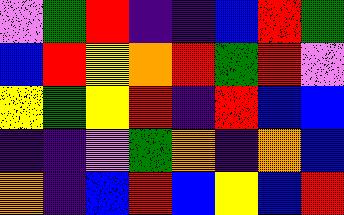[["violet", "green", "red", "indigo", "indigo", "blue", "red", "green"], ["blue", "red", "yellow", "orange", "red", "green", "red", "violet"], ["yellow", "green", "yellow", "red", "indigo", "red", "blue", "blue"], ["indigo", "indigo", "violet", "green", "orange", "indigo", "orange", "blue"], ["orange", "indigo", "blue", "red", "blue", "yellow", "blue", "red"]]